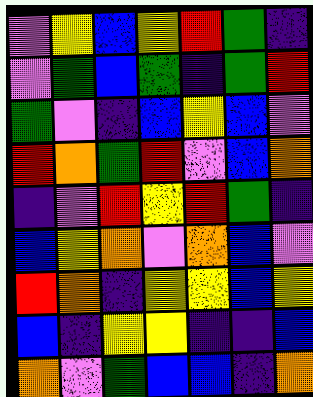[["violet", "yellow", "blue", "yellow", "red", "green", "indigo"], ["violet", "green", "blue", "green", "indigo", "green", "red"], ["green", "violet", "indigo", "blue", "yellow", "blue", "violet"], ["red", "orange", "green", "red", "violet", "blue", "orange"], ["indigo", "violet", "red", "yellow", "red", "green", "indigo"], ["blue", "yellow", "orange", "violet", "orange", "blue", "violet"], ["red", "orange", "indigo", "yellow", "yellow", "blue", "yellow"], ["blue", "indigo", "yellow", "yellow", "indigo", "indigo", "blue"], ["orange", "violet", "green", "blue", "blue", "indigo", "orange"]]